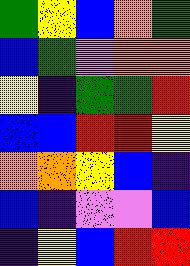[["green", "yellow", "blue", "orange", "green"], ["blue", "green", "violet", "orange", "orange"], ["yellow", "indigo", "green", "green", "red"], ["blue", "blue", "red", "red", "yellow"], ["orange", "orange", "yellow", "blue", "indigo"], ["blue", "indigo", "violet", "violet", "blue"], ["indigo", "yellow", "blue", "red", "red"]]